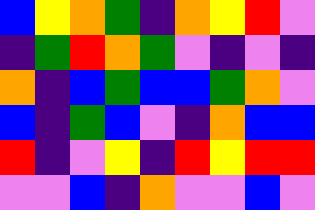[["blue", "yellow", "orange", "green", "indigo", "orange", "yellow", "red", "violet"], ["indigo", "green", "red", "orange", "green", "violet", "indigo", "violet", "indigo"], ["orange", "indigo", "blue", "green", "blue", "blue", "green", "orange", "violet"], ["blue", "indigo", "green", "blue", "violet", "indigo", "orange", "blue", "blue"], ["red", "indigo", "violet", "yellow", "indigo", "red", "yellow", "red", "red"], ["violet", "violet", "blue", "indigo", "orange", "violet", "violet", "blue", "violet"]]